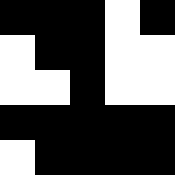[["black", "black", "black", "white", "black"], ["white", "black", "black", "white", "white"], ["white", "white", "black", "white", "white"], ["black", "black", "black", "black", "black"], ["white", "black", "black", "black", "black"]]